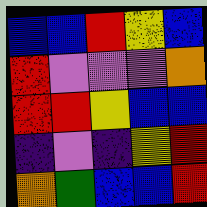[["blue", "blue", "red", "yellow", "blue"], ["red", "violet", "violet", "violet", "orange"], ["red", "red", "yellow", "blue", "blue"], ["indigo", "violet", "indigo", "yellow", "red"], ["orange", "green", "blue", "blue", "red"]]